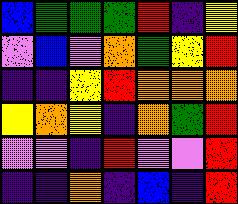[["blue", "green", "green", "green", "red", "indigo", "yellow"], ["violet", "blue", "violet", "orange", "green", "yellow", "red"], ["indigo", "indigo", "yellow", "red", "orange", "orange", "orange"], ["yellow", "orange", "yellow", "indigo", "orange", "green", "red"], ["violet", "violet", "indigo", "red", "violet", "violet", "red"], ["indigo", "indigo", "orange", "indigo", "blue", "indigo", "red"]]